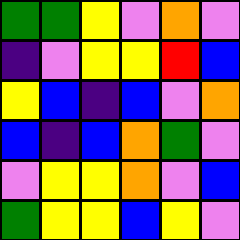[["green", "green", "yellow", "violet", "orange", "violet"], ["indigo", "violet", "yellow", "yellow", "red", "blue"], ["yellow", "blue", "indigo", "blue", "violet", "orange"], ["blue", "indigo", "blue", "orange", "green", "violet"], ["violet", "yellow", "yellow", "orange", "violet", "blue"], ["green", "yellow", "yellow", "blue", "yellow", "violet"]]